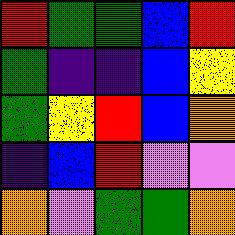[["red", "green", "green", "blue", "red"], ["green", "indigo", "indigo", "blue", "yellow"], ["green", "yellow", "red", "blue", "orange"], ["indigo", "blue", "red", "violet", "violet"], ["orange", "violet", "green", "green", "orange"]]